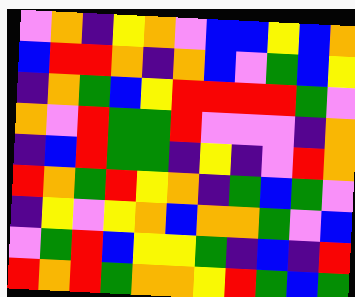[["violet", "orange", "indigo", "yellow", "orange", "violet", "blue", "blue", "yellow", "blue", "orange"], ["blue", "red", "red", "orange", "indigo", "orange", "blue", "violet", "green", "blue", "yellow"], ["indigo", "orange", "green", "blue", "yellow", "red", "red", "red", "red", "green", "violet"], ["orange", "violet", "red", "green", "green", "red", "violet", "violet", "violet", "indigo", "orange"], ["indigo", "blue", "red", "green", "green", "indigo", "yellow", "indigo", "violet", "red", "orange"], ["red", "orange", "green", "red", "yellow", "orange", "indigo", "green", "blue", "green", "violet"], ["indigo", "yellow", "violet", "yellow", "orange", "blue", "orange", "orange", "green", "violet", "blue"], ["violet", "green", "red", "blue", "yellow", "yellow", "green", "indigo", "blue", "indigo", "red"], ["red", "orange", "red", "green", "orange", "orange", "yellow", "red", "green", "blue", "green"]]